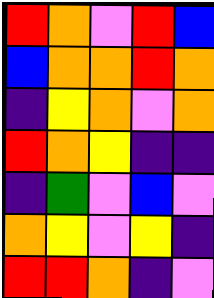[["red", "orange", "violet", "red", "blue"], ["blue", "orange", "orange", "red", "orange"], ["indigo", "yellow", "orange", "violet", "orange"], ["red", "orange", "yellow", "indigo", "indigo"], ["indigo", "green", "violet", "blue", "violet"], ["orange", "yellow", "violet", "yellow", "indigo"], ["red", "red", "orange", "indigo", "violet"]]